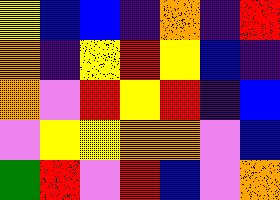[["yellow", "blue", "blue", "indigo", "orange", "indigo", "red"], ["orange", "indigo", "yellow", "red", "yellow", "blue", "indigo"], ["orange", "violet", "red", "yellow", "red", "indigo", "blue"], ["violet", "yellow", "yellow", "orange", "orange", "violet", "blue"], ["green", "red", "violet", "red", "blue", "violet", "orange"]]